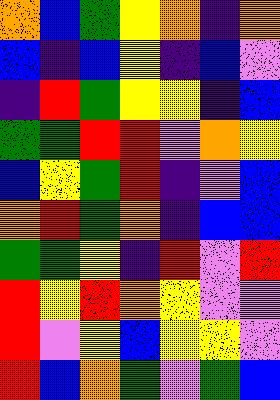[["orange", "blue", "green", "yellow", "orange", "indigo", "orange"], ["blue", "indigo", "blue", "yellow", "indigo", "blue", "violet"], ["indigo", "red", "green", "yellow", "yellow", "indigo", "blue"], ["green", "green", "red", "red", "violet", "orange", "yellow"], ["blue", "yellow", "green", "red", "indigo", "violet", "blue"], ["orange", "red", "green", "orange", "indigo", "blue", "blue"], ["green", "green", "yellow", "indigo", "red", "violet", "red"], ["red", "yellow", "red", "orange", "yellow", "violet", "violet"], ["red", "violet", "yellow", "blue", "yellow", "yellow", "violet"], ["red", "blue", "orange", "green", "violet", "green", "blue"]]